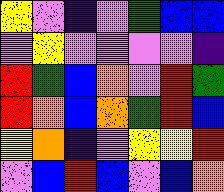[["yellow", "violet", "indigo", "violet", "green", "blue", "blue"], ["violet", "yellow", "violet", "violet", "violet", "violet", "indigo"], ["red", "green", "blue", "orange", "violet", "red", "green"], ["red", "orange", "blue", "orange", "green", "red", "blue"], ["yellow", "orange", "indigo", "violet", "yellow", "yellow", "red"], ["violet", "blue", "red", "blue", "violet", "blue", "orange"]]